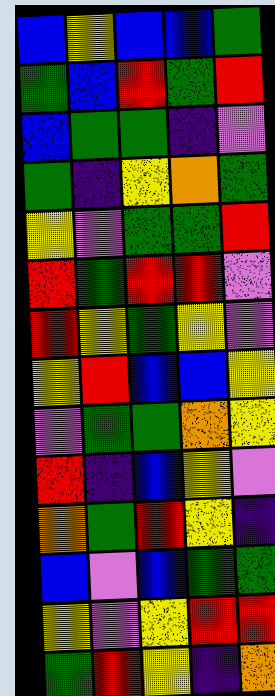[["blue", "yellow", "blue", "blue", "green"], ["green", "blue", "red", "green", "red"], ["blue", "green", "green", "indigo", "violet"], ["green", "indigo", "yellow", "orange", "green"], ["yellow", "violet", "green", "green", "red"], ["red", "green", "red", "red", "violet"], ["red", "yellow", "green", "yellow", "violet"], ["yellow", "red", "blue", "blue", "yellow"], ["violet", "green", "green", "orange", "yellow"], ["red", "indigo", "blue", "yellow", "violet"], ["orange", "green", "red", "yellow", "indigo"], ["blue", "violet", "blue", "green", "green"], ["yellow", "violet", "yellow", "red", "red"], ["green", "red", "yellow", "indigo", "orange"]]